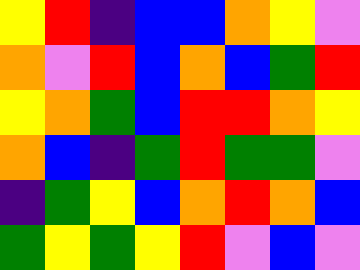[["yellow", "red", "indigo", "blue", "blue", "orange", "yellow", "violet"], ["orange", "violet", "red", "blue", "orange", "blue", "green", "red"], ["yellow", "orange", "green", "blue", "red", "red", "orange", "yellow"], ["orange", "blue", "indigo", "green", "red", "green", "green", "violet"], ["indigo", "green", "yellow", "blue", "orange", "red", "orange", "blue"], ["green", "yellow", "green", "yellow", "red", "violet", "blue", "violet"]]